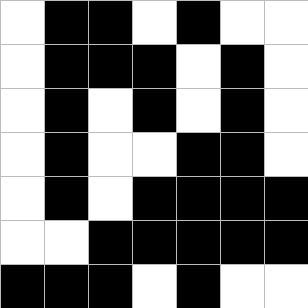[["white", "black", "black", "white", "black", "white", "white"], ["white", "black", "black", "black", "white", "black", "white"], ["white", "black", "white", "black", "white", "black", "white"], ["white", "black", "white", "white", "black", "black", "white"], ["white", "black", "white", "black", "black", "black", "black"], ["white", "white", "black", "black", "black", "black", "black"], ["black", "black", "black", "white", "black", "white", "white"]]